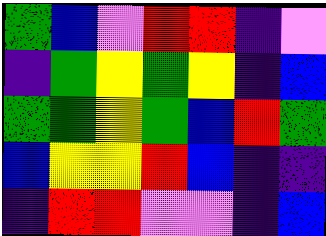[["green", "blue", "violet", "red", "red", "indigo", "violet"], ["indigo", "green", "yellow", "green", "yellow", "indigo", "blue"], ["green", "green", "yellow", "green", "blue", "red", "green"], ["blue", "yellow", "yellow", "red", "blue", "indigo", "indigo"], ["indigo", "red", "red", "violet", "violet", "indigo", "blue"]]